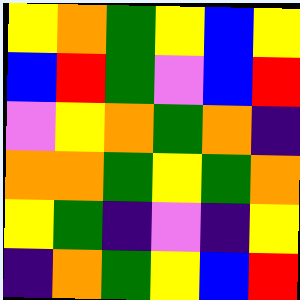[["yellow", "orange", "green", "yellow", "blue", "yellow"], ["blue", "red", "green", "violet", "blue", "red"], ["violet", "yellow", "orange", "green", "orange", "indigo"], ["orange", "orange", "green", "yellow", "green", "orange"], ["yellow", "green", "indigo", "violet", "indigo", "yellow"], ["indigo", "orange", "green", "yellow", "blue", "red"]]